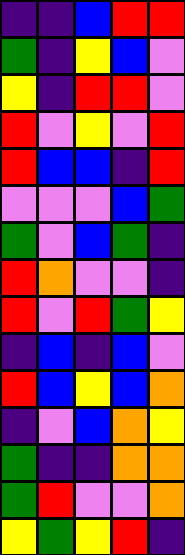[["indigo", "indigo", "blue", "red", "red"], ["green", "indigo", "yellow", "blue", "violet"], ["yellow", "indigo", "red", "red", "violet"], ["red", "violet", "yellow", "violet", "red"], ["red", "blue", "blue", "indigo", "red"], ["violet", "violet", "violet", "blue", "green"], ["green", "violet", "blue", "green", "indigo"], ["red", "orange", "violet", "violet", "indigo"], ["red", "violet", "red", "green", "yellow"], ["indigo", "blue", "indigo", "blue", "violet"], ["red", "blue", "yellow", "blue", "orange"], ["indigo", "violet", "blue", "orange", "yellow"], ["green", "indigo", "indigo", "orange", "orange"], ["green", "red", "violet", "violet", "orange"], ["yellow", "green", "yellow", "red", "indigo"]]